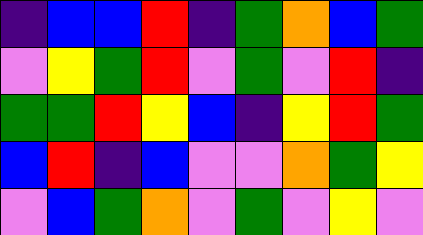[["indigo", "blue", "blue", "red", "indigo", "green", "orange", "blue", "green"], ["violet", "yellow", "green", "red", "violet", "green", "violet", "red", "indigo"], ["green", "green", "red", "yellow", "blue", "indigo", "yellow", "red", "green"], ["blue", "red", "indigo", "blue", "violet", "violet", "orange", "green", "yellow"], ["violet", "blue", "green", "orange", "violet", "green", "violet", "yellow", "violet"]]